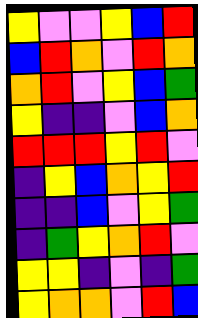[["yellow", "violet", "violet", "yellow", "blue", "red"], ["blue", "red", "orange", "violet", "red", "orange"], ["orange", "red", "violet", "yellow", "blue", "green"], ["yellow", "indigo", "indigo", "violet", "blue", "orange"], ["red", "red", "red", "yellow", "red", "violet"], ["indigo", "yellow", "blue", "orange", "yellow", "red"], ["indigo", "indigo", "blue", "violet", "yellow", "green"], ["indigo", "green", "yellow", "orange", "red", "violet"], ["yellow", "yellow", "indigo", "violet", "indigo", "green"], ["yellow", "orange", "orange", "violet", "red", "blue"]]